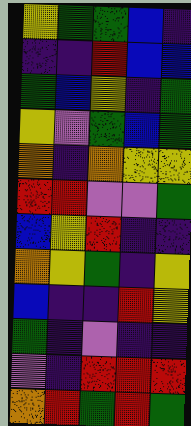[["yellow", "green", "green", "blue", "indigo"], ["indigo", "indigo", "red", "blue", "blue"], ["green", "blue", "yellow", "indigo", "green"], ["yellow", "violet", "green", "blue", "green"], ["orange", "indigo", "orange", "yellow", "yellow"], ["red", "red", "violet", "violet", "green"], ["blue", "yellow", "red", "indigo", "indigo"], ["orange", "yellow", "green", "indigo", "yellow"], ["blue", "indigo", "indigo", "red", "yellow"], ["green", "indigo", "violet", "indigo", "indigo"], ["violet", "indigo", "red", "red", "red"], ["orange", "red", "green", "red", "green"]]